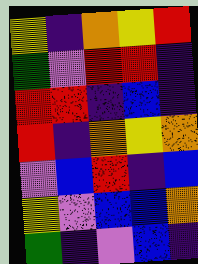[["yellow", "indigo", "orange", "yellow", "red"], ["green", "violet", "red", "red", "indigo"], ["red", "red", "indigo", "blue", "indigo"], ["red", "indigo", "orange", "yellow", "orange"], ["violet", "blue", "red", "indigo", "blue"], ["yellow", "violet", "blue", "blue", "orange"], ["green", "indigo", "violet", "blue", "indigo"]]